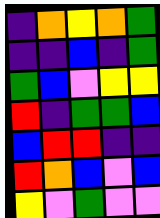[["indigo", "orange", "yellow", "orange", "green"], ["indigo", "indigo", "blue", "indigo", "green"], ["green", "blue", "violet", "yellow", "yellow"], ["red", "indigo", "green", "green", "blue"], ["blue", "red", "red", "indigo", "indigo"], ["red", "orange", "blue", "violet", "blue"], ["yellow", "violet", "green", "violet", "violet"]]